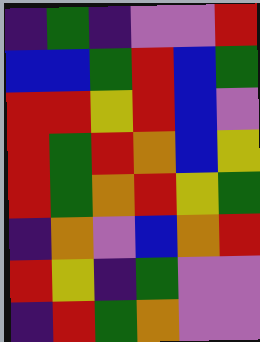[["indigo", "green", "indigo", "violet", "violet", "red"], ["blue", "blue", "green", "red", "blue", "green"], ["red", "red", "yellow", "red", "blue", "violet"], ["red", "green", "red", "orange", "blue", "yellow"], ["red", "green", "orange", "red", "yellow", "green"], ["indigo", "orange", "violet", "blue", "orange", "red"], ["red", "yellow", "indigo", "green", "violet", "violet"], ["indigo", "red", "green", "orange", "violet", "violet"]]